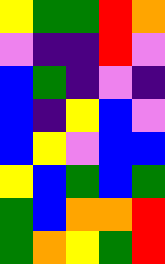[["yellow", "green", "green", "red", "orange"], ["violet", "indigo", "indigo", "red", "violet"], ["blue", "green", "indigo", "violet", "indigo"], ["blue", "indigo", "yellow", "blue", "violet"], ["blue", "yellow", "violet", "blue", "blue"], ["yellow", "blue", "green", "blue", "green"], ["green", "blue", "orange", "orange", "red"], ["green", "orange", "yellow", "green", "red"]]